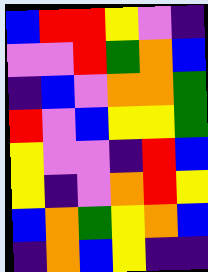[["blue", "red", "red", "yellow", "violet", "indigo"], ["violet", "violet", "red", "green", "orange", "blue"], ["indigo", "blue", "violet", "orange", "orange", "green"], ["red", "violet", "blue", "yellow", "yellow", "green"], ["yellow", "violet", "violet", "indigo", "red", "blue"], ["yellow", "indigo", "violet", "orange", "red", "yellow"], ["blue", "orange", "green", "yellow", "orange", "blue"], ["indigo", "orange", "blue", "yellow", "indigo", "indigo"]]